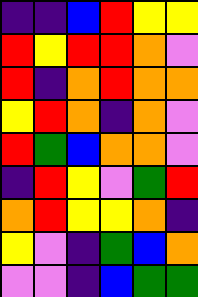[["indigo", "indigo", "blue", "red", "yellow", "yellow"], ["red", "yellow", "red", "red", "orange", "violet"], ["red", "indigo", "orange", "red", "orange", "orange"], ["yellow", "red", "orange", "indigo", "orange", "violet"], ["red", "green", "blue", "orange", "orange", "violet"], ["indigo", "red", "yellow", "violet", "green", "red"], ["orange", "red", "yellow", "yellow", "orange", "indigo"], ["yellow", "violet", "indigo", "green", "blue", "orange"], ["violet", "violet", "indigo", "blue", "green", "green"]]